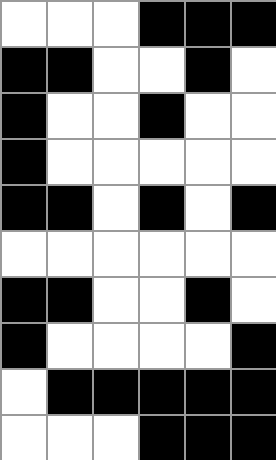[["white", "white", "white", "black", "black", "black"], ["black", "black", "white", "white", "black", "white"], ["black", "white", "white", "black", "white", "white"], ["black", "white", "white", "white", "white", "white"], ["black", "black", "white", "black", "white", "black"], ["white", "white", "white", "white", "white", "white"], ["black", "black", "white", "white", "black", "white"], ["black", "white", "white", "white", "white", "black"], ["white", "black", "black", "black", "black", "black"], ["white", "white", "white", "black", "black", "black"]]